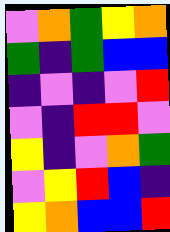[["violet", "orange", "green", "yellow", "orange"], ["green", "indigo", "green", "blue", "blue"], ["indigo", "violet", "indigo", "violet", "red"], ["violet", "indigo", "red", "red", "violet"], ["yellow", "indigo", "violet", "orange", "green"], ["violet", "yellow", "red", "blue", "indigo"], ["yellow", "orange", "blue", "blue", "red"]]